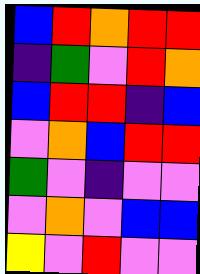[["blue", "red", "orange", "red", "red"], ["indigo", "green", "violet", "red", "orange"], ["blue", "red", "red", "indigo", "blue"], ["violet", "orange", "blue", "red", "red"], ["green", "violet", "indigo", "violet", "violet"], ["violet", "orange", "violet", "blue", "blue"], ["yellow", "violet", "red", "violet", "violet"]]